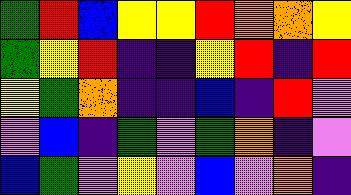[["green", "red", "blue", "yellow", "yellow", "red", "orange", "orange", "yellow"], ["green", "yellow", "red", "indigo", "indigo", "yellow", "red", "indigo", "red"], ["yellow", "green", "orange", "indigo", "indigo", "blue", "indigo", "red", "violet"], ["violet", "blue", "indigo", "green", "violet", "green", "orange", "indigo", "violet"], ["blue", "green", "violet", "yellow", "violet", "blue", "violet", "orange", "indigo"]]